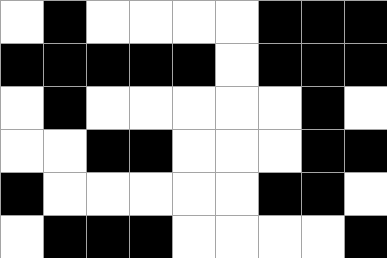[["white", "black", "white", "white", "white", "white", "black", "black", "black"], ["black", "black", "black", "black", "black", "white", "black", "black", "black"], ["white", "black", "white", "white", "white", "white", "white", "black", "white"], ["white", "white", "black", "black", "white", "white", "white", "black", "black"], ["black", "white", "white", "white", "white", "white", "black", "black", "white"], ["white", "black", "black", "black", "white", "white", "white", "white", "black"]]